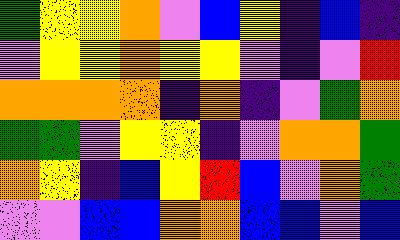[["green", "yellow", "yellow", "orange", "violet", "blue", "yellow", "indigo", "blue", "indigo"], ["violet", "yellow", "yellow", "orange", "yellow", "yellow", "violet", "indigo", "violet", "red"], ["orange", "orange", "orange", "orange", "indigo", "orange", "indigo", "violet", "green", "orange"], ["green", "green", "violet", "yellow", "yellow", "indigo", "violet", "orange", "orange", "green"], ["orange", "yellow", "indigo", "blue", "yellow", "red", "blue", "violet", "orange", "green"], ["violet", "violet", "blue", "blue", "orange", "orange", "blue", "blue", "violet", "blue"]]